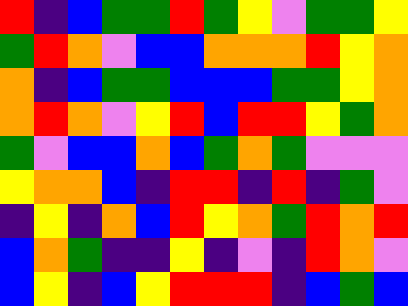[["red", "indigo", "blue", "green", "green", "red", "green", "yellow", "violet", "green", "green", "yellow"], ["green", "red", "orange", "violet", "blue", "blue", "orange", "orange", "orange", "red", "yellow", "orange"], ["orange", "indigo", "blue", "green", "green", "blue", "blue", "blue", "green", "green", "yellow", "orange"], ["orange", "red", "orange", "violet", "yellow", "red", "blue", "red", "red", "yellow", "green", "orange"], ["green", "violet", "blue", "blue", "orange", "blue", "green", "orange", "green", "violet", "violet", "violet"], ["yellow", "orange", "orange", "blue", "indigo", "red", "red", "indigo", "red", "indigo", "green", "violet"], ["indigo", "yellow", "indigo", "orange", "blue", "red", "yellow", "orange", "green", "red", "orange", "red"], ["blue", "orange", "green", "indigo", "indigo", "yellow", "indigo", "violet", "indigo", "red", "orange", "violet"], ["blue", "yellow", "indigo", "blue", "yellow", "red", "red", "red", "indigo", "blue", "green", "blue"]]